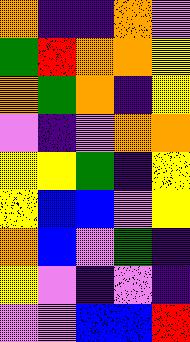[["orange", "indigo", "indigo", "orange", "violet"], ["green", "red", "orange", "orange", "yellow"], ["orange", "green", "orange", "indigo", "yellow"], ["violet", "indigo", "violet", "orange", "orange"], ["yellow", "yellow", "green", "indigo", "yellow"], ["yellow", "blue", "blue", "violet", "yellow"], ["orange", "blue", "violet", "green", "indigo"], ["yellow", "violet", "indigo", "violet", "indigo"], ["violet", "violet", "blue", "blue", "red"]]